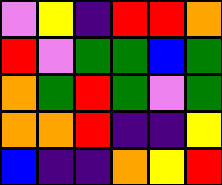[["violet", "yellow", "indigo", "red", "red", "orange"], ["red", "violet", "green", "green", "blue", "green"], ["orange", "green", "red", "green", "violet", "green"], ["orange", "orange", "red", "indigo", "indigo", "yellow"], ["blue", "indigo", "indigo", "orange", "yellow", "red"]]